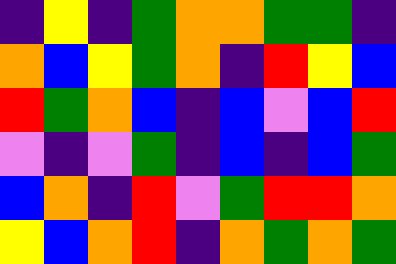[["indigo", "yellow", "indigo", "green", "orange", "orange", "green", "green", "indigo"], ["orange", "blue", "yellow", "green", "orange", "indigo", "red", "yellow", "blue"], ["red", "green", "orange", "blue", "indigo", "blue", "violet", "blue", "red"], ["violet", "indigo", "violet", "green", "indigo", "blue", "indigo", "blue", "green"], ["blue", "orange", "indigo", "red", "violet", "green", "red", "red", "orange"], ["yellow", "blue", "orange", "red", "indigo", "orange", "green", "orange", "green"]]